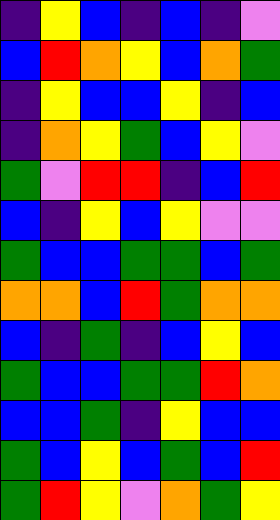[["indigo", "yellow", "blue", "indigo", "blue", "indigo", "violet"], ["blue", "red", "orange", "yellow", "blue", "orange", "green"], ["indigo", "yellow", "blue", "blue", "yellow", "indigo", "blue"], ["indigo", "orange", "yellow", "green", "blue", "yellow", "violet"], ["green", "violet", "red", "red", "indigo", "blue", "red"], ["blue", "indigo", "yellow", "blue", "yellow", "violet", "violet"], ["green", "blue", "blue", "green", "green", "blue", "green"], ["orange", "orange", "blue", "red", "green", "orange", "orange"], ["blue", "indigo", "green", "indigo", "blue", "yellow", "blue"], ["green", "blue", "blue", "green", "green", "red", "orange"], ["blue", "blue", "green", "indigo", "yellow", "blue", "blue"], ["green", "blue", "yellow", "blue", "green", "blue", "red"], ["green", "red", "yellow", "violet", "orange", "green", "yellow"]]